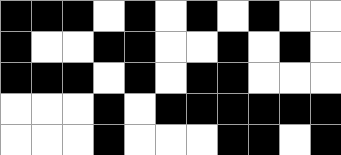[["black", "black", "black", "white", "black", "white", "black", "white", "black", "white", "white"], ["black", "white", "white", "black", "black", "white", "white", "black", "white", "black", "white"], ["black", "black", "black", "white", "black", "white", "black", "black", "white", "white", "white"], ["white", "white", "white", "black", "white", "black", "black", "black", "black", "black", "black"], ["white", "white", "white", "black", "white", "white", "white", "black", "black", "white", "black"]]